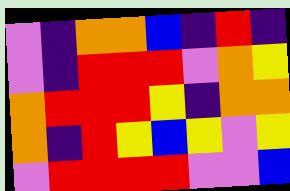[["violet", "indigo", "orange", "orange", "blue", "indigo", "red", "indigo"], ["violet", "indigo", "red", "red", "red", "violet", "orange", "yellow"], ["orange", "red", "red", "red", "yellow", "indigo", "orange", "orange"], ["orange", "indigo", "red", "yellow", "blue", "yellow", "violet", "yellow"], ["violet", "red", "red", "red", "red", "violet", "violet", "blue"]]